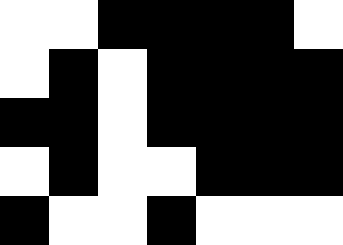[["white", "white", "black", "black", "black", "black", "white"], ["white", "black", "white", "black", "black", "black", "black"], ["black", "black", "white", "black", "black", "black", "black"], ["white", "black", "white", "white", "black", "black", "black"], ["black", "white", "white", "black", "white", "white", "white"]]